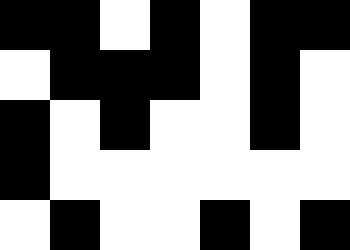[["black", "black", "white", "black", "white", "black", "black"], ["white", "black", "black", "black", "white", "black", "white"], ["black", "white", "black", "white", "white", "black", "white"], ["black", "white", "white", "white", "white", "white", "white"], ["white", "black", "white", "white", "black", "white", "black"]]